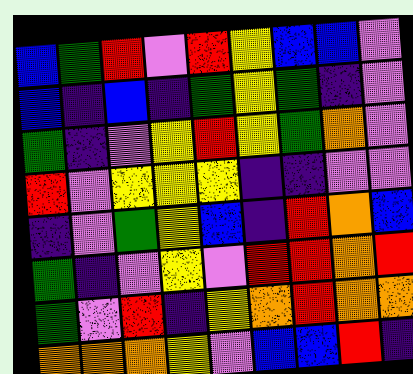[["blue", "green", "red", "violet", "red", "yellow", "blue", "blue", "violet"], ["blue", "indigo", "blue", "indigo", "green", "yellow", "green", "indigo", "violet"], ["green", "indigo", "violet", "yellow", "red", "yellow", "green", "orange", "violet"], ["red", "violet", "yellow", "yellow", "yellow", "indigo", "indigo", "violet", "violet"], ["indigo", "violet", "green", "yellow", "blue", "indigo", "red", "orange", "blue"], ["green", "indigo", "violet", "yellow", "violet", "red", "red", "orange", "red"], ["green", "violet", "red", "indigo", "yellow", "orange", "red", "orange", "orange"], ["orange", "orange", "orange", "yellow", "violet", "blue", "blue", "red", "indigo"]]